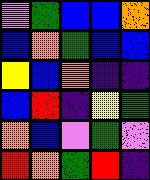[["violet", "green", "blue", "blue", "orange"], ["blue", "orange", "green", "blue", "blue"], ["yellow", "blue", "orange", "indigo", "indigo"], ["blue", "red", "indigo", "yellow", "green"], ["orange", "blue", "violet", "green", "violet"], ["red", "orange", "green", "red", "indigo"]]